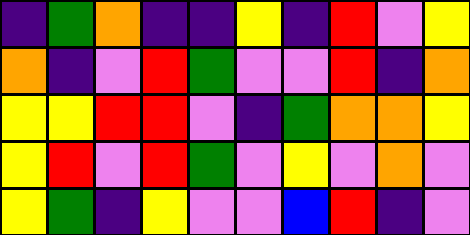[["indigo", "green", "orange", "indigo", "indigo", "yellow", "indigo", "red", "violet", "yellow"], ["orange", "indigo", "violet", "red", "green", "violet", "violet", "red", "indigo", "orange"], ["yellow", "yellow", "red", "red", "violet", "indigo", "green", "orange", "orange", "yellow"], ["yellow", "red", "violet", "red", "green", "violet", "yellow", "violet", "orange", "violet"], ["yellow", "green", "indigo", "yellow", "violet", "violet", "blue", "red", "indigo", "violet"]]